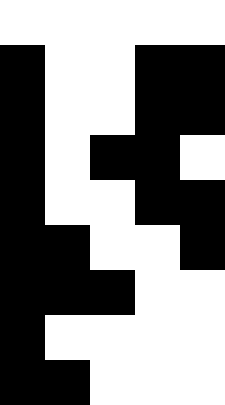[["white", "white", "white", "white", "white"], ["black", "white", "white", "black", "black"], ["black", "white", "white", "black", "black"], ["black", "white", "black", "black", "white"], ["black", "white", "white", "black", "black"], ["black", "black", "white", "white", "black"], ["black", "black", "black", "white", "white"], ["black", "white", "white", "white", "white"], ["black", "black", "white", "white", "white"]]